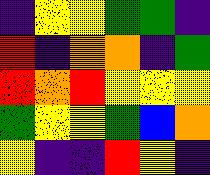[["indigo", "yellow", "yellow", "green", "green", "indigo"], ["red", "indigo", "orange", "orange", "indigo", "green"], ["red", "orange", "red", "yellow", "yellow", "yellow"], ["green", "yellow", "yellow", "green", "blue", "orange"], ["yellow", "indigo", "indigo", "red", "yellow", "indigo"]]